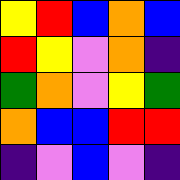[["yellow", "red", "blue", "orange", "blue"], ["red", "yellow", "violet", "orange", "indigo"], ["green", "orange", "violet", "yellow", "green"], ["orange", "blue", "blue", "red", "red"], ["indigo", "violet", "blue", "violet", "indigo"]]